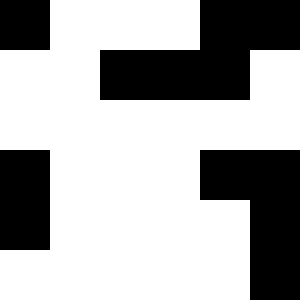[["black", "white", "white", "white", "black", "black"], ["white", "white", "black", "black", "black", "white"], ["white", "white", "white", "white", "white", "white"], ["black", "white", "white", "white", "black", "black"], ["black", "white", "white", "white", "white", "black"], ["white", "white", "white", "white", "white", "black"]]